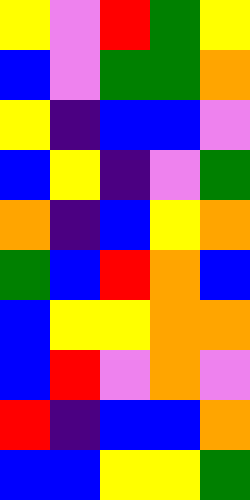[["yellow", "violet", "red", "green", "yellow"], ["blue", "violet", "green", "green", "orange"], ["yellow", "indigo", "blue", "blue", "violet"], ["blue", "yellow", "indigo", "violet", "green"], ["orange", "indigo", "blue", "yellow", "orange"], ["green", "blue", "red", "orange", "blue"], ["blue", "yellow", "yellow", "orange", "orange"], ["blue", "red", "violet", "orange", "violet"], ["red", "indigo", "blue", "blue", "orange"], ["blue", "blue", "yellow", "yellow", "green"]]